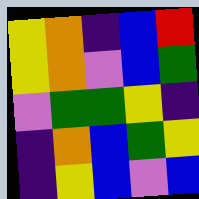[["yellow", "orange", "indigo", "blue", "red"], ["yellow", "orange", "violet", "blue", "green"], ["violet", "green", "green", "yellow", "indigo"], ["indigo", "orange", "blue", "green", "yellow"], ["indigo", "yellow", "blue", "violet", "blue"]]